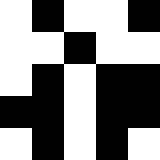[["white", "black", "white", "white", "black"], ["white", "white", "black", "white", "white"], ["white", "black", "white", "black", "black"], ["black", "black", "white", "black", "black"], ["white", "black", "white", "black", "white"]]